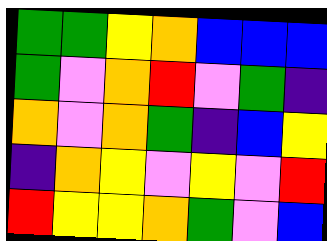[["green", "green", "yellow", "orange", "blue", "blue", "blue"], ["green", "violet", "orange", "red", "violet", "green", "indigo"], ["orange", "violet", "orange", "green", "indigo", "blue", "yellow"], ["indigo", "orange", "yellow", "violet", "yellow", "violet", "red"], ["red", "yellow", "yellow", "orange", "green", "violet", "blue"]]